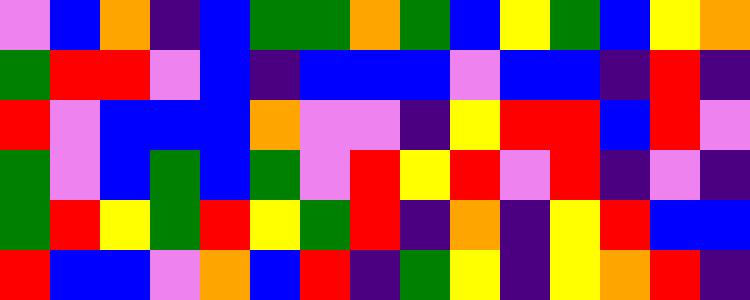[["violet", "blue", "orange", "indigo", "blue", "green", "green", "orange", "green", "blue", "yellow", "green", "blue", "yellow", "orange"], ["green", "red", "red", "violet", "blue", "indigo", "blue", "blue", "blue", "violet", "blue", "blue", "indigo", "red", "indigo"], ["red", "violet", "blue", "blue", "blue", "orange", "violet", "violet", "indigo", "yellow", "red", "red", "blue", "red", "violet"], ["green", "violet", "blue", "green", "blue", "green", "violet", "red", "yellow", "red", "violet", "red", "indigo", "violet", "indigo"], ["green", "red", "yellow", "green", "red", "yellow", "green", "red", "indigo", "orange", "indigo", "yellow", "red", "blue", "blue"], ["red", "blue", "blue", "violet", "orange", "blue", "red", "indigo", "green", "yellow", "indigo", "yellow", "orange", "red", "indigo"]]